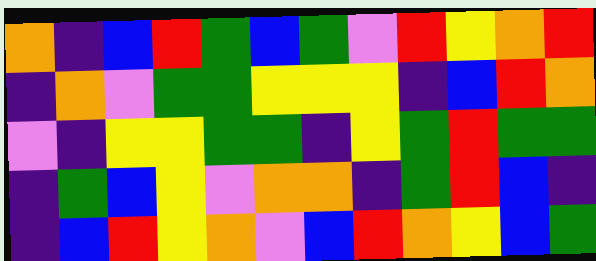[["orange", "indigo", "blue", "red", "green", "blue", "green", "violet", "red", "yellow", "orange", "red"], ["indigo", "orange", "violet", "green", "green", "yellow", "yellow", "yellow", "indigo", "blue", "red", "orange"], ["violet", "indigo", "yellow", "yellow", "green", "green", "indigo", "yellow", "green", "red", "green", "green"], ["indigo", "green", "blue", "yellow", "violet", "orange", "orange", "indigo", "green", "red", "blue", "indigo"], ["indigo", "blue", "red", "yellow", "orange", "violet", "blue", "red", "orange", "yellow", "blue", "green"]]